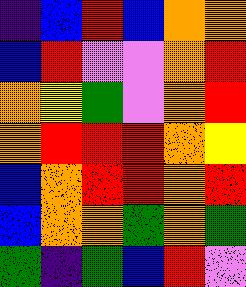[["indigo", "blue", "red", "blue", "orange", "orange"], ["blue", "red", "violet", "violet", "orange", "red"], ["orange", "yellow", "green", "violet", "orange", "red"], ["orange", "red", "red", "red", "orange", "yellow"], ["blue", "orange", "red", "red", "orange", "red"], ["blue", "orange", "orange", "green", "orange", "green"], ["green", "indigo", "green", "blue", "red", "violet"]]